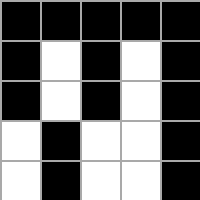[["black", "black", "black", "black", "black"], ["black", "white", "black", "white", "black"], ["black", "white", "black", "white", "black"], ["white", "black", "white", "white", "black"], ["white", "black", "white", "white", "black"]]